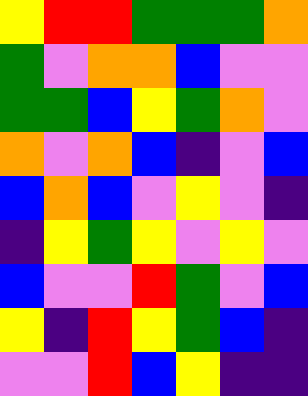[["yellow", "red", "red", "green", "green", "green", "orange"], ["green", "violet", "orange", "orange", "blue", "violet", "violet"], ["green", "green", "blue", "yellow", "green", "orange", "violet"], ["orange", "violet", "orange", "blue", "indigo", "violet", "blue"], ["blue", "orange", "blue", "violet", "yellow", "violet", "indigo"], ["indigo", "yellow", "green", "yellow", "violet", "yellow", "violet"], ["blue", "violet", "violet", "red", "green", "violet", "blue"], ["yellow", "indigo", "red", "yellow", "green", "blue", "indigo"], ["violet", "violet", "red", "blue", "yellow", "indigo", "indigo"]]